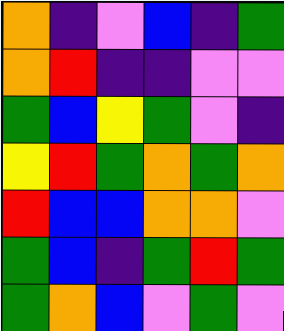[["orange", "indigo", "violet", "blue", "indigo", "green"], ["orange", "red", "indigo", "indigo", "violet", "violet"], ["green", "blue", "yellow", "green", "violet", "indigo"], ["yellow", "red", "green", "orange", "green", "orange"], ["red", "blue", "blue", "orange", "orange", "violet"], ["green", "blue", "indigo", "green", "red", "green"], ["green", "orange", "blue", "violet", "green", "violet"]]